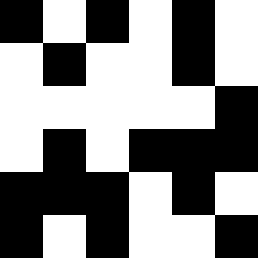[["black", "white", "black", "white", "black", "white"], ["white", "black", "white", "white", "black", "white"], ["white", "white", "white", "white", "white", "black"], ["white", "black", "white", "black", "black", "black"], ["black", "black", "black", "white", "black", "white"], ["black", "white", "black", "white", "white", "black"]]